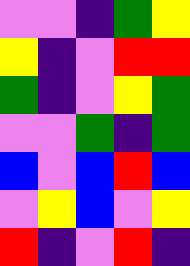[["violet", "violet", "indigo", "green", "yellow"], ["yellow", "indigo", "violet", "red", "red"], ["green", "indigo", "violet", "yellow", "green"], ["violet", "violet", "green", "indigo", "green"], ["blue", "violet", "blue", "red", "blue"], ["violet", "yellow", "blue", "violet", "yellow"], ["red", "indigo", "violet", "red", "indigo"]]